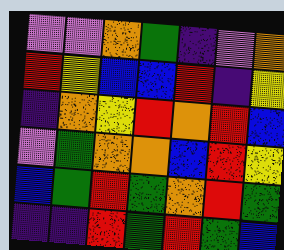[["violet", "violet", "orange", "green", "indigo", "violet", "orange"], ["red", "yellow", "blue", "blue", "red", "indigo", "yellow"], ["indigo", "orange", "yellow", "red", "orange", "red", "blue"], ["violet", "green", "orange", "orange", "blue", "red", "yellow"], ["blue", "green", "red", "green", "orange", "red", "green"], ["indigo", "indigo", "red", "green", "red", "green", "blue"]]